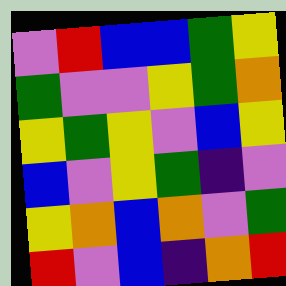[["violet", "red", "blue", "blue", "green", "yellow"], ["green", "violet", "violet", "yellow", "green", "orange"], ["yellow", "green", "yellow", "violet", "blue", "yellow"], ["blue", "violet", "yellow", "green", "indigo", "violet"], ["yellow", "orange", "blue", "orange", "violet", "green"], ["red", "violet", "blue", "indigo", "orange", "red"]]